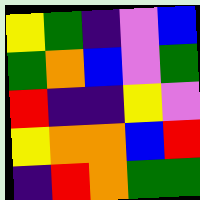[["yellow", "green", "indigo", "violet", "blue"], ["green", "orange", "blue", "violet", "green"], ["red", "indigo", "indigo", "yellow", "violet"], ["yellow", "orange", "orange", "blue", "red"], ["indigo", "red", "orange", "green", "green"]]